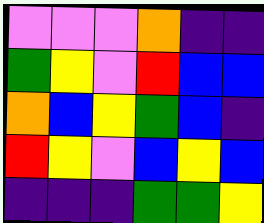[["violet", "violet", "violet", "orange", "indigo", "indigo"], ["green", "yellow", "violet", "red", "blue", "blue"], ["orange", "blue", "yellow", "green", "blue", "indigo"], ["red", "yellow", "violet", "blue", "yellow", "blue"], ["indigo", "indigo", "indigo", "green", "green", "yellow"]]